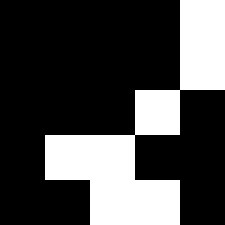[["black", "black", "black", "black", "white"], ["black", "black", "black", "black", "white"], ["black", "black", "black", "white", "black"], ["black", "white", "white", "black", "black"], ["black", "black", "white", "white", "black"]]